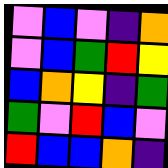[["violet", "blue", "violet", "indigo", "orange"], ["violet", "blue", "green", "red", "yellow"], ["blue", "orange", "yellow", "indigo", "green"], ["green", "violet", "red", "blue", "violet"], ["red", "blue", "blue", "orange", "indigo"]]